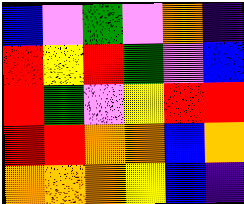[["blue", "violet", "green", "violet", "orange", "indigo"], ["red", "yellow", "red", "green", "violet", "blue"], ["red", "green", "violet", "yellow", "red", "red"], ["red", "red", "orange", "orange", "blue", "orange"], ["orange", "orange", "orange", "yellow", "blue", "indigo"]]